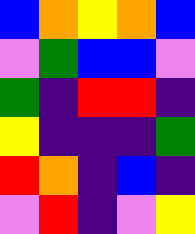[["blue", "orange", "yellow", "orange", "blue"], ["violet", "green", "blue", "blue", "violet"], ["green", "indigo", "red", "red", "indigo"], ["yellow", "indigo", "indigo", "indigo", "green"], ["red", "orange", "indigo", "blue", "indigo"], ["violet", "red", "indigo", "violet", "yellow"]]